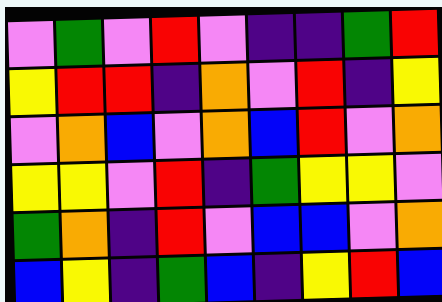[["violet", "green", "violet", "red", "violet", "indigo", "indigo", "green", "red"], ["yellow", "red", "red", "indigo", "orange", "violet", "red", "indigo", "yellow"], ["violet", "orange", "blue", "violet", "orange", "blue", "red", "violet", "orange"], ["yellow", "yellow", "violet", "red", "indigo", "green", "yellow", "yellow", "violet"], ["green", "orange", "indigo", "red", "violet", "blue", "blue", "violet", "orange"], ["blue", "yellow", "indigo", "green", "blue", "indigo", "yellow", "red", "blue"]]